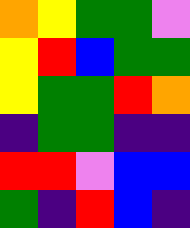[["orange", "yellow", "green", "green", "violet"], ["yellow", "red", "blue", "green", "green"], ["yellow", "green", "green", "red", "orange"], ["indigo", "green", "green", "indigo", "indigo"], ["red", "red", "violet", "blue", "blue"], ["green", "indigo", "red", "blue", "indigo"]]